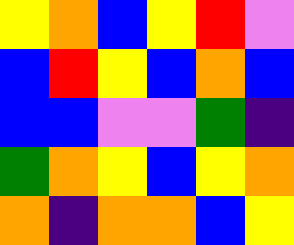[["yellow", "orange", "blue", "yellow", "red", "violet"], ["blue", "red", "yellow", "blue", "orange", "blue"], ["blue", "blue", "violet", "violet", "green", "indigo"], ["green", "orange", "yellow", "blue", "yellow", "orange"], ["orange", "indigo", "orange", "orange", "blue", "yellow"]]